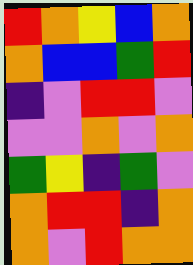[["red", "orange", "yellow", "blue", "orange"], ["orange", "blue", "blue", "green", "red"], ["indigo", "violet", "red", "red", "violet"], ["violet", "violet", "orange", "violet", "orange"], ["green", "yellow", "indigo", "green", "violet"], ["orange", "red", "red", "indigo", "orange"], ["orange", "violet", "red", "orange", "orange"]]